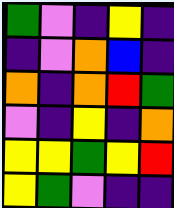[["green", "violet", "indigo", "yellow", "indigo"], ["indigo", "violet", "orange", "blue", "indigo"], ["orange", "indigo", "orange", "red", "green"], ["violet", "indigo", "yellow", "indigo", "orange"], ["yellow", "yellow", "green", "yellow", "red"], ["yellow", "green", "violet", "indigo", "indigo"]]